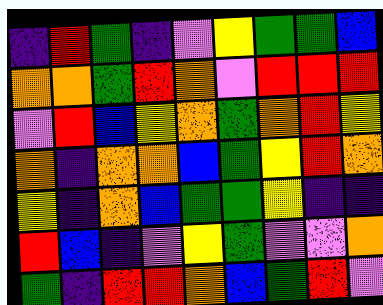[["indigo", "red", "green", "indigo", "violet", "yellow", "green", "green", "blue"], ["orange", "orange", "green", "red", "orange", "violet", "red", "red", "red"], ["violet", "red", "blue", "yellow", "orange", "green", "orange", "red", "yellow"], ["orange", "indigo", "orange", "orange", "blue", "green", "yellow", "red", "orange"], ["yellow", "indigo", "orange", "blue", "green", "green", "yellow", "indigo", "indigo"], ["red", "blue", "indigo", "violet", "yellow", "green", "violet", "violet", "orange"], ["green", "indigo", "red", "red", "orange", "blue", "green", "red", "violet"]]